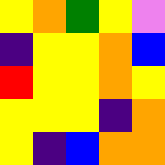[["yellow", "orange", "green", "yellow", "violet"], ["indigo", "yellow", "yellow", "orange", "blue"], ["red", "yellow", "yellow", "orange", "yellow"], ["yellow", "yellow", "yellow", "indigo", "orange"], ["yellow", "indigo", "blue", "orange", "orange"]]